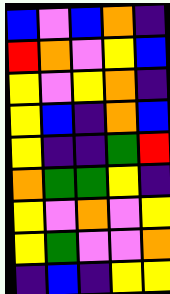[["blue", "violet", "blue", "orange", "indigo"], ["red", "orange", "violet", "yellow", "blue"], ["yellow", "violet", "yellow", "orange", "indigo"], ["yellow", "blue", "indigo", "orange", "blue"], ["yellow", "indigo", "indigo", "green", "red"], ["orange", "green", "green", "yellow", "indigo"], ["yellow", "violet", "orange", "violet", "yellow"], ["yellow", "green", "violet", "violet", "orange"], ["indigo", "blue", "indigo", "yellow", "yellow"]]